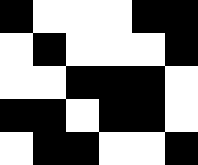[["black", "white", "white", "white", "black", "black"], ["white", "black", "white", "white", "white", "black"], ["white", "white", "black", "black", "black", "white"], ["black", "black", "white", "black", "black", "white"], ["white", "black", "black", "white", "white", "black"]]